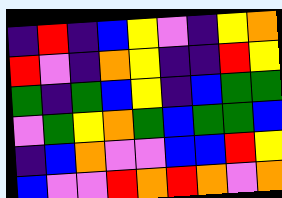[["indigo", "red", "indigo", "blue", "yellow", "violet", "indigo", "yellow", "orange"], ["red", "violet", "indigo", "orange", "yellow", "indigo", "indigo", "red", "yellow"], ["green", "indigo", "green", "blue", "yellow", "indigo", "blue", "green", "green"], ["violet", "green", "yellow", "orange", "green", "blue", "green", "green", "blue"], ["indigo", "blue", "orange", "violet", "violet", "blue", "blue", "red", "yellow"], ["blue", "violet", "violet", "red", "orange", "red", "orange", "violet", "orange"]]